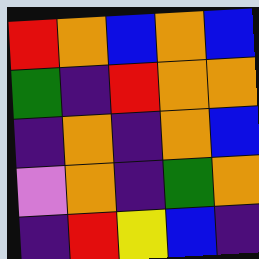[["red", "orange", "blue", "orange", "blue"], ["green", "indigo", "red", "orange", "orange"], ["indigo", "orange", "indigo", "orange", "blue"], ["violet", "orange", "indigo", "green", "orange"], ["indigo", "red", "yellow", "blue", "indigo"]]